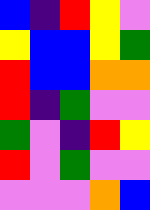[["blue", "indigo", "red", "yellow", "violet"], ["yellow", "blue", "blue", "yellow", "green"], ["red", "blue", "blue", "orange", "orange"], ["red", "indigo", "green", "violet", "violet"], ["green", "violet", "indigo", "red", "yellow"], ["red", "violet", "green", "violet", "violet"], ["violet", "violet", "violet", "orange", "blue"]]